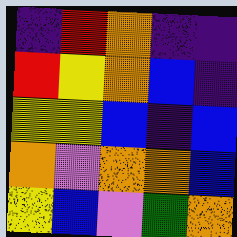[["indigo", "red", "orange", "indigo", "indigo"], ["red", "yellow", "orange", "blue", "indigo"], ["yellow", "yellow", "blue", "indigo", "blue"], ["orange", "violet", "orange", "orange", "blue"], ["yellow", "blue", "violet", "green", "orange"]]